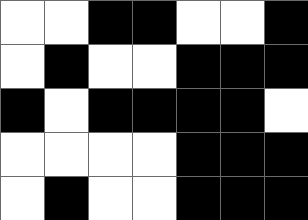[["white", "white", "black", "black", "white", "white", "black"], ["white", "black", "white", "white", "black", "black", "black"], ["black", "white", "black", "black", "black", "black", "white"], ["white", "white", "white", "white", "black", "black", "black"], ["white", "black", "white", "white", "black", "black", "black"]]